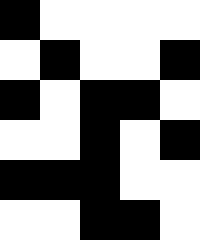[["black", "white", "white", "white", "white"], ["white", "black", "white", "white", "black"], ["black", "white", "black", "black", "white"], ["white", "white", "black", "white", "black"], ["black", "black", "black", "white", "white"], ["white", "white", "black", "black", "white"]]